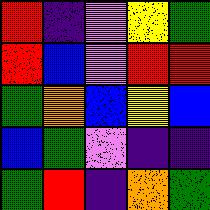[["red", "indigo", "violet", "yellow", "green"], ["red", "blue", "violet", "red", "red"], ["green", "orange", "blue", "yellow", "blue"], ["blue", "green", "violet", "indigo", "indigo"], ["green", "red", "indigo", "orange", "green"]]